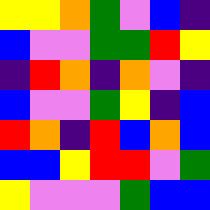[["yellow", "yellow", "orange", "green", "violet", "blue", "indigo"], ["blue", "violet", "violet", "green", "green", "red", "yellow"], ["indigo", "red", "orange", "indigo", "orange", "violet", "indigo"], ["blue", "violet", "violet", "green", "yellow", "indigo", "blue"], ["red", "orange", "indigo", "red", "blue", "orange", "blue"], ["blue", "blue", "yellow", "red", "red", "violet", "green"], ["yellow", "violet", "violet", "violet", "green", "blue", "blue"]]